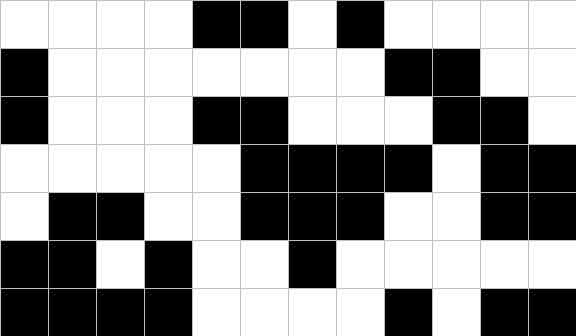[["white", "white", "white", "white", "black", "black", "white", "black", "white", "white", "white", "white"], ["black", "white", "white", "white", "white", "white", "white", "white", "black", "black", "white", "white"], ["black", "white", "white", "white", "black", "black", "white", "white", "white", "black", "black", "white"], ["white", "white", "white", "white", "white", "black", "black", "black", "black", "white", "black", "black"], ["white", "black", "black", "white", "white", "black", "black", "black", "white", "white", "black", "black"], ["black", "black", "white", "black", "white", "white", "black", "white", "white", "white", "white", "white"], ["black", "black", "black", "black", "white", "white", "white", "white", "black", "white", "black", "black"]]